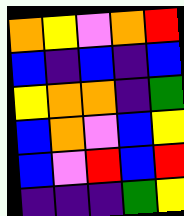[["orange", "yellow", "violet", "orange", "red"], ["blue", "indigo", "blue", "indigo", "blue"], ["yellow", "orange", "orange", "indigo", "green"], ["blue", "orange", "violet", "blue", "yellow"], ["blue", "violet", "red", "blue", "red"], ["indigo", "indigo", "indigo", "green", "yellow"]]